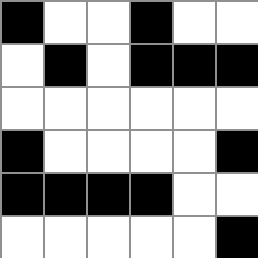[["black", "white", "white", "black", "white", "white"], ["white", "black", "white", "black", "black", "black"], ["white", "white", "white", "white", "white", "white"], ["black", "white", "white", "white", "white", "black"], ["black", "black", "black", "black", "white", "white"], ["white", "white", "white", "white", "white", "black"]]